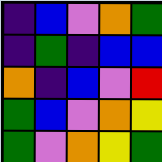[["indigo", "blue", "violet", "orange", "green"], ["indigo", "green", "indigo", "blue", "blue"], ["orange", "indigo", "blue", "violet", "red"], ["green", "blue", "violet", "orange", "yellow"], ["green", "violet", "orange", "yellow", "green"]]